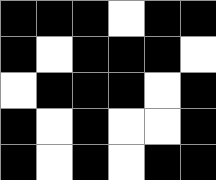[["black", "black", "black", "white", "black", "black"], ["black", "white", "black", "black", "black", "white"], ["white", "black", "black", "black", "white", "black"], ["black", "white", "black", "white", "white", "black"], ["black", "white", "black", "white", "black", "black"]]